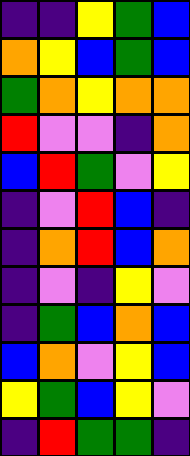[["indigo", "indigo", "yellow", "green", "blue"], ["orange", "yellow", "blue", "green", "blue"], ["green", "orange", "yellow", "orange", "orange"], ["red", "violet", "violet", "indigo", "orange"], ["blue", "red", "green", "violet", "yellow"], ["indigo", "violet", "red", "blue", "indigo"], ["indigo", "orange", "red", "blue", "orange"], ["indigo", "violet", "indigo", "yellow", "violet"], ["indigo", "green", "blue", "orange", "blue"], ["blue", "orange", "violet", "yellow", "blue"], ["yellow", "green", "blue", "yellow", "violet"], ["indigo", "red", "green", "green", "indigo"]]